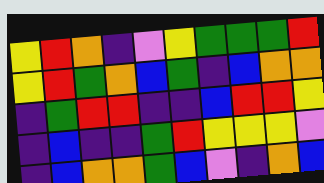[["yellow", "red", "orange", "indigo", "violet", "yellow", "green", "green", "green", "red"], ["yellow", "red", "green", "orange", "blue", "green", "indigo", "blue", "orange", "orange"], ["indigo", "green", "red", "red", "indigo", "indigo", "blue", "red", "red", "yellow"], ["indigo", "blue", "indigo", "indigo", "green", "red", "yellow", "yellow", "yellow", "violet"], ["indigo", "blue", "orange", "orange", "green", "blue", "violet", "indigo", "orange", "blue"]]